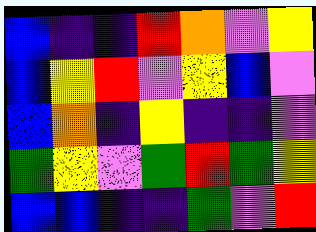[["blue", "indigo", "indigo", "red", "orange", "violet", "yellow"], ["blue", "yellow", "red", "violet", "yellow", "blue", "violet"], ["blue", "orange", "indigo", "yellow", "indigo", "indigo", "violet"], ["green", "yellow", "violet", "green", "red", "green", "yellow"], ["blue", "blue", "indigo", "indigo", "green", "violet", "red"]]